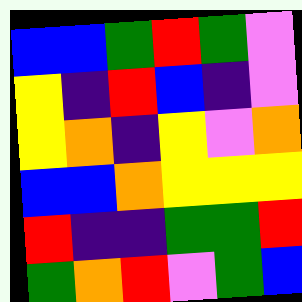[["blue", "blue", "green", "red", "green", "violet"], ["yellow", "indigo", "red", "blue", "indigo", "violet"], ["yellow", "orange", "indigo", "yellow", "violet", "orange"], ["blue", "blue", "orange", "yellow", "yellow", "yellow"], ["red", "indigo", "indigo", "green", "green", "red"], ["green", "orange", "red", "violet", "green", "blue"]]